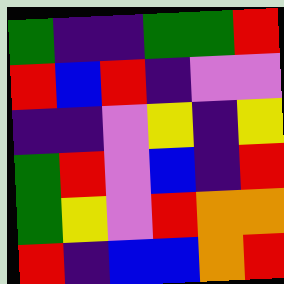[["green", "indigo", "indigo", "green", "green", "red"], ["red", "blue", "red", "indigo", "violet", "violet"], ["indigo", "indigo", "violet", "yellow", "indigo", "yellow"], ["green", "red", "violet", "blue", "indigo", "red"], ["green", "yellow", "violet", "red", "orange", "orange"], ["red", "indigo", "blue", "blue", "orange", "red"]]